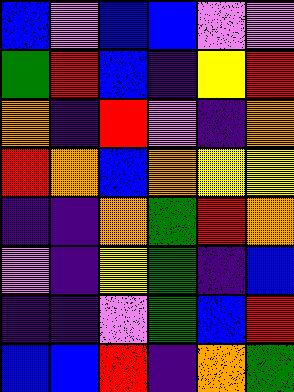[["blue", "violet", "blue", "blue", "violet", "violet"], ["green", "red", "blue", "indigo", "yellow", "red"], ["orange", "indigo", "red", "violet", "indigo", "orange"], ["red", "orange", "blue", "orange", "yellow", "yellow"], ["indigo", "indigo", "orange", "green", "red", "orange"], ["violet", "indigo", "yellow", "green", "indigo", "blue"], ["indigo", "indigo", "violet", "green", "blue", "red"], ["blue", "blue", "red", "indigo", "orange", "green"]]